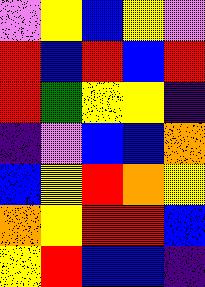[["violet", "yellow", "blue", "yellow", "violet"], ["red", "blue", "red", "blue", "red"], ["red", "green", "yellow", "yellow", "indigo"], ["indigo", "violet", "blue", "blue", "orange"], ["blue", "yellow", "red", "orange", "yellow"], ["orange", "yellow", "red", "red", "blue"], ["yellow", "red", "blue", "blue", "indigo"]]